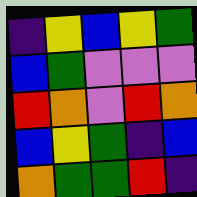[["indigo", "yellow", "blue", "yellow", "green"], ["blue", "green", "violet", "violet", "violet"], ["red", "orange", "violet", "red", "orange"], ["blue", "yellow", "green", "indigo", "blue"], ["orange", "green", "green", "red", "indigo"]]